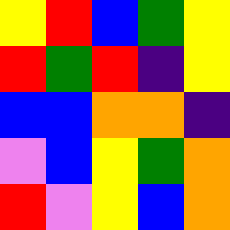[["yellow", "red", "blue", "green", "yellow"], ["red", "green", "red", "indigo", "yellow"], ["blue", "blue", "orange", "orange", "indigo"], ["violet", "blue", "yellow", "green", "orange"], ["red", "violet", "yellow", "blue", "orange"]]